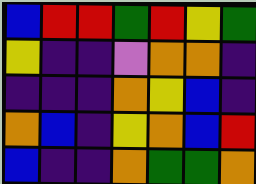[["blue", "red", "red", "green", "red", "yellow", "green"], ["yellow", "indigo", "indigo", "violet", "orange", "orange", "indigo"], ["indigo", "indigo", "indigo", "orange", "yellow", "blue", "indigo"], ["orange", "blue", "indigo", "yellow", "orange", "blue", "red"], ["blue", "indigo", "indigo", "orange", "green", "green", "orange"]]